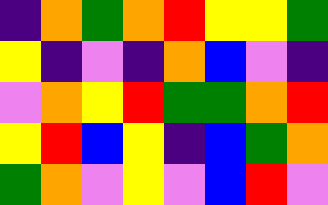[["indigo", "orange", "green", "orange", "red", "yellow", "yellow", "green"], ["yellow", "indigo", "violet", "indigo", "orange", "blue", "violet", "indigo"], ["violet", "orange", "yellow", "red", "green", "green", "orange", "red"], ["yellow", "red", "blue", "yellow", "indigo", "blue", "green", "orange"], ["green", "orange", "violet", "yellow", "violet", "blue", "red", "violet"]]